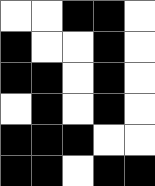[["white", "white", "black", "black", "white"], ["black", "white", "white", "black", "white"], ["black", "black", "white", "black", "white"], ["white", "black", "white", "black", "white"], ["black", "black", "black", "white", "white"], ["black", "black", "white", "black", "black"]]